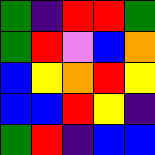[["green", "indigo", "red", "red", "green"], ["green", "red", "violet", "blue", "orange"], ["blue", "yellow", "orange", "red", "yellow"], ["blue", "blue", "red", "yellow", "indigo"], ["green", "red", "indigo", "blue", "blue"]]